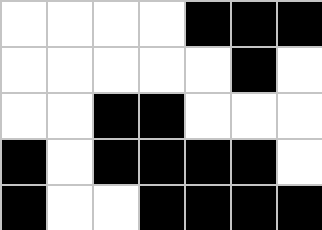[["white", "white", "white", "white", "black", "black", "black"], ["white", "white", "white", "white", "white", "black", "white"], ["white", "white", "black", "black", "white", "white", "white"], ["black", "white", "black", "black", "black", "black", "white"], ["black", "white", "white", "black", "black", "black", "black"]]